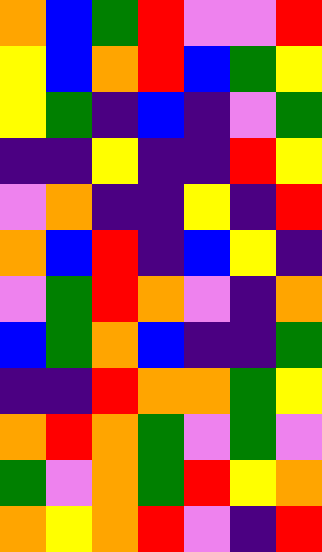[["orange", "blue", "green", "red", "violet", "violet", "red"], ["yellow", "blue", "orange", "red", "blue", "green", "yellow"], ["yellow", "green", "indigo", "blue", "indigo", "violet", "green"], ["indigo", "indigo", "yellow", "indigo", "indigo", "red", "yellow"], ["violet", "orange", "indigo", "indigo", "yellow", "indigo", "red"], ["orange", "blue", "red", "indigo", "blue", "yellow", "indigo"], ["violet", "green", "red", "orange", "violet", "indigo", "orange"], ["blue", "green", "orange", "blue", "indigo", "indigo", "green"], ["indigo", "indigo", "red", "orange", "orange", "green", "yellow"], ["orange", "red", "orange", "green", "violet", "green", "violet"], ["green", "violet", "orange", "green", "red", "yellow", "orange"], ["orange", "yellow", "orange", "red", "violet", "indigo", "red"]]